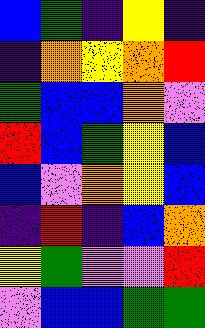[["blue", "green", "indigo", "yellow", "indigo"], ["indigo", "orange", "yellow", "orange", "red"], ["green", "blue", "blue", "orange", "violet"], ["red", "blue", "green", "yellow", "blue"], ["blue", "violet", "orange", "yellow", "blue"], ["indigo", "red", "indigo", "blue", "orange"], ["yellow", "green", "violet", "violet", "red"], ["violet", "blue", "blue", "green", "green"]]